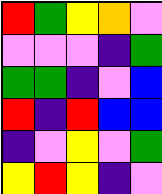[["red", "green", "yellow", "orange", "violet"], ["violet", "violet", "violet", "indigo", "green"], ["green", "green", "indigo", "violet", "blue"], ["red", "indigo", "red", "blue", "blue"], ["indigo", "violet", "yellow", "violet", "green"], ["yellow", "red", "yellow", "indigo", "violet"]]